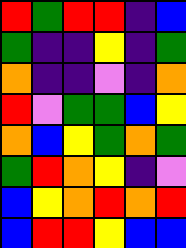[["red", "green", "red", "red", "indigo", "blue"], ["green", "indigo", "indigo", "yellow", "indigo", "green"], ["orange", "indigo", "indigo", "violet", "indigo", "orange"], ["red", "violet", "green", "green", "blue", "yellow"], ["orange", "blue", "yellow", "green", "orange", "green"], ["green", "red", "orange", "yellow", "indigo", "violet"], ["blue", "yellow", "orange", "red", "orange", "red"], ["blue", "red", "red", "yellow", "blue", "blue"]]